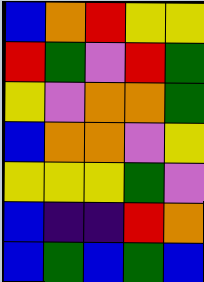[["blue", "orange", "red", "yellow", "yellow"], ["red", "green", "violet", "red", "green"], ["yellow", "violet", "orange", "orange", "green"], ["blue", "orange", "orange", "violet", "yellow"], ["yellow", "yellow", "yellow", "green", "violet"], ["blue", "indigo", "indigo", "red", "orange"], ["blue", "green", "blue", "green", "blue"]]